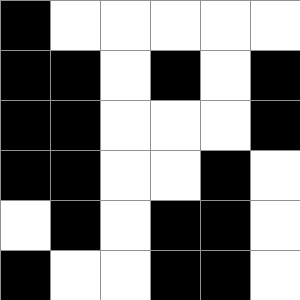[["black", "white", "white", "white", "white", "white"], ["black", "black", "white", "black", "white", "black"], ["black", "black", "white", "white", "white", "black"], ["black", "black", "white", "white", "black", "white"], ["white", "black", "white", "black", "black", "white"], ["black", "white", "white", "black", "black", "white"]]